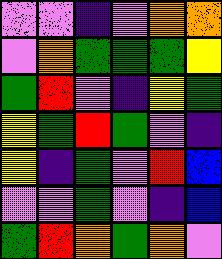[["violet", "violet", "indigo", "violet", "orange", "orange"], ["violet", "orange", "green", "green", "green", "yellow"], ["green", "red", "violet", "indigo", "yellow", "green"], ["yellow", "green", "red", "green", "violet", "indigo"], ["yellow", "indigo", "green", "violet", "red", "blue"], ["violet", "violet", "green", "violet", "indigo", "blue"], ["green", "red", "orange", "green", "orange", "violet"]]